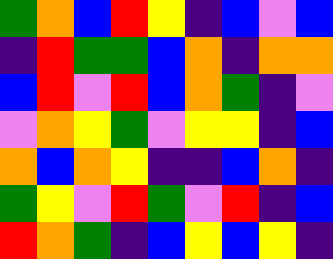[["green", "orange", "blue", "red", "yellow", "indigo", "blue", "violet", "blue"], ["indigo", "red", "green", "green", "blue", "orange", "indigo", "orange", "orange"], ["blue", "red", "violet", "red", "blue", "orange", "green", "indigo", "violet"], ["violet", "orange", "yellow", "green", "violet", "yellow", "yellow", "indigo", "blue"], ["orange", "blue", "orange", "yellow", "indigo", "indigo", "blue", "orange", "indigo"], ["green", "yellow", "violet", "red", "green", "violet", "red", "indigo", "blue"], ["red", "orange", "green", "indigo", "blue", "yellow", "blue", "yellow", "indigo"]]